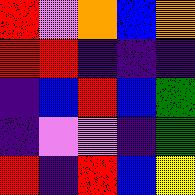[["red", "violet", "orange", "blue", "orange"], ["red", "red", "indigo", "indigo", "indigo"], ["indigo", "blue", "red", "blue", "green"], ["indigo", "violet", "violet", "indigo", "green"], ["red", "indigo", "red", "blue", "yellow"]]